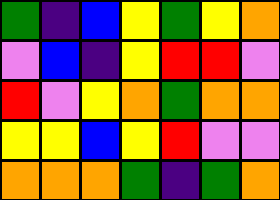[["green", "indigo", "blue", "yellow", "green", "yellow", "orange"], ["violet", "blue", "indigo", "yellow", "red", "red", "violet"], ["red", "violet", "yellow", "orange", "green", "orange", "orange"], ["yellow", "yellow", "blue", "yellow", "red", "violet", "violet"], ["orange", "orange", "orange", "green", "indigo", "green", "orange"]]